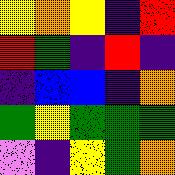[["yellow", "orange", "yellow", "indigo", "red"], ["red", "green", "indigo", "red", "indigo"], ["indigo", "blue", "blue", "indigo", "orange"], ["green", "yellow", "green", "green", "green"], ["violet", "indigo", "yellow", "green", "orange"]]